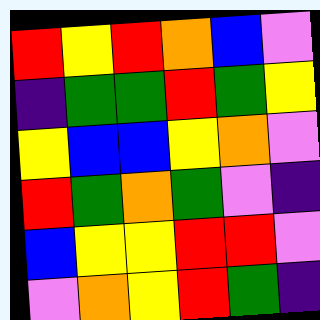[["red", "yellow", "red", "orange", "blue", "violet"], ["indigo", "green", "green", "red", "green", "yellow"], ["yellow", "blue", "blue", "yellow", "orange", "violet"], ["red", "green", "orange", "green", "violet", "indigo"], ["blue", "yellow", "yellow", "red", "red", "violet"], ["violet", "orange", "yellow", "red", "green", "indigo"]]